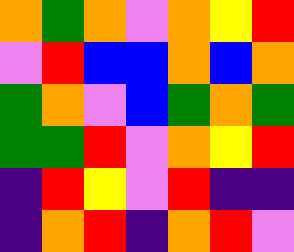[["orange", "green", "orange", "violet", "orange", "yellow", "red"], ["violet", "red", "blue", "blue", "orange", "blue", "orange"], ["green", "orange", "violet", "blue", "green", "orange", "green"], ["green", "green", "red", "violet", "orange", "yellow", "red"], ["indigo", "red", "yellow", "violet", "red", "indigo", "indigo"], ["indigo", "orange", "red", "indigo", "orange", "red", "violet"]]